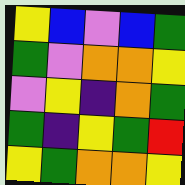[["yellow", "blue", "violet", "blue", "green"], ["green", "violet", "orange", "orange", "yellow"], ["violet", "yellow", "indigo", "orange", "green"], ["green", "indigo", "yellow", "green", "red"], ["yellow", "green", "orange", "orange", "yellow"]]